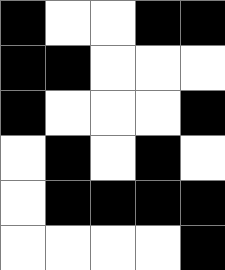[["black", "white", "white", "black", "black"], ["black", "black", "white", "white", "white"], ["black", "white", "white", "white", "black"], ["white", "black", "white", "black", "white"], ["white", "black", "black", "black", "black"], ["white", "white", "white", "white", "black"]]